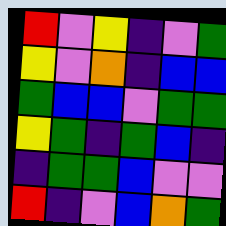[["red", "violet", "yellow", "indigo", "violet", "green"], ["yellow", "violet", "orange", "indigo", "blue", "blue"], ["green", "blue", "blue", "violet", "green", "green"], ["yellow", "green", "indigo", "green", "blue", "indigo"], ["indigo", "green", "green", "blue", "violet", "violet"], ["red", "indigo", "violet", "blue", "orange", "green"]]